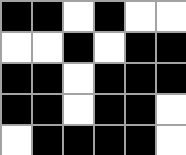[["black", "black", "white", "black", "white", "white"], ["white", "white", "black", "white", "black", "black"], ["black", "black", "white", "black", "black", "black"], ["black", "black", "white", "black", "black", "white"], ["white", "black", "black", "black", "black", "white"]]